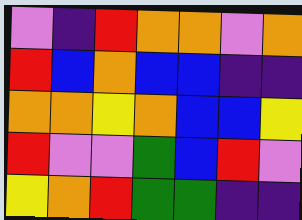[["violet", "indigo", "red", "orange", "orange", "violet", "orange"], ["red", "blue", "orange", "blue", "blue", "indigo", "indigo"], ["orange", "orange", "yellow", "orange", "blue", "blue", "yellow"], ["red", "violet", "violet", "green", "blue", "red", "violet"], ["yellow", "orange", "red", "green", "green", "indigo", "indigo"]]